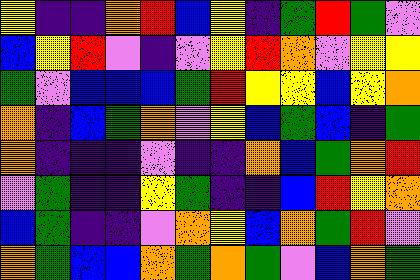[["yellow", "indigo", "indigo", "orange", "red", "blue", "yellow", "indigo", "green", "red", "green", "violet"], ["blue", "yellow", "red", "violet", "indigo", "violet", "yellow", "red", "orange", "violet", "yellow", "yellow"], ["green", "violet", "blue", "blue", "blue", "green", "red", "yellow", "yellow", "blue", "yellow", "orange"], ["orange", "indigo", "blue", "green", "orange", "violet", "yellow", "blue", "green", "blue", "indigo", "green"], ["orange", "indigo", "indigo", "indigo", "violet", "indigo", "indigo", "orange", "blue", "green", "orange", "red"], ["violet", "green", "indigo", "indigo", "yellow", "green", "indigo", "indigo", "blue", "red", "yellow", "orange"], ["blue", "green", "indigo", "indigo", "violet", "orange", "yellow", "blue", "orange", "green", "red", "violet"], ["orange", "green", "blue", "blue", "orange", "green", "orange", "green", "violet", "blue", "orange", "green"]]